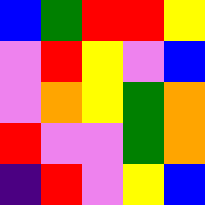[["blue", "green", "red", "red", "yellow"], ["violet", "red", "yellow", "violet", "blue"], ["violet", "orange", "yellow", "green", "orange"], ["red", "violet", "violet", "green", "orange"], ["indigo", "red", "violet", "yellow", "blue"]]